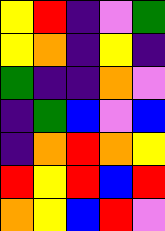[["yellow", "red", "indigo", "violet", "green"], ["yellow", "orange", "indigo", "yellow", "indigo"], ["green", "indigo", "indigo", "orange", "violet"], ["indigo", "green", "blue", "violet", "blue"], ["indigo", "orange", "red", "orange", "yellow"], ["red", "yellow", "red", "blue", "red"], ["orange", "yellow", "blue", "red", "violet"]]